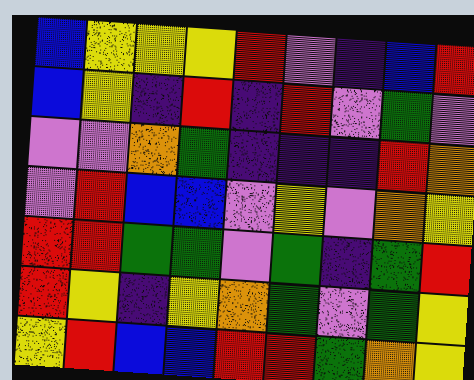[["blue", "yellow", "yellow", "yellow", "red", "violet", "indigo", "blue", "red"], ["blue", "yellow", "indigo", "red", "indigo", "red", "violet", "green", "violet"], ["violet", "violet", "orange", "green", "indigo", "indigo", "indigo", "red", "orange"], ["violet", "red", "blue", "blue", "violet", "yellow", "violet", "orange", "yellow"], ["red", "red", "green", "green", "violet", "green", "indigo", "green", "red"], ["red", "yellow", "indigo", "yellow", "orange", "green", "violet", "green", "yellow"], ["yellow", "red", "blue", "blue", "red", "red", "green", "orange", "yellow"]]